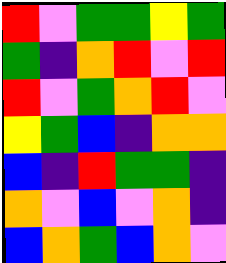[["red", "violet", "green", "green", "yellow", "green"], ["green", "indigo", "orange", "red", "violet", "red"], ["red", "violet", "green", "orange", "red", "violet"], ["yellow", "green", "blue", "indigo", "orange", "orange"], ["blue", "indigo", "red", "green", "green", "indigo"], ["orange", "violet", "blue", "violet", "orange", "indigo"], ["blue", "orange", "green", "blue", "orange", "violet"]]